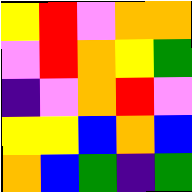[["yellow", "red", "violet", "orange", "orange"], ["violet", "red", "orange", "yellow", "green"], ["indigo", "violet", "orange", "red", "violet"], ["yellow", "yellow", "blue", "orange", "blue"], ["orange", "blue", "green", "indigo", "green"]]